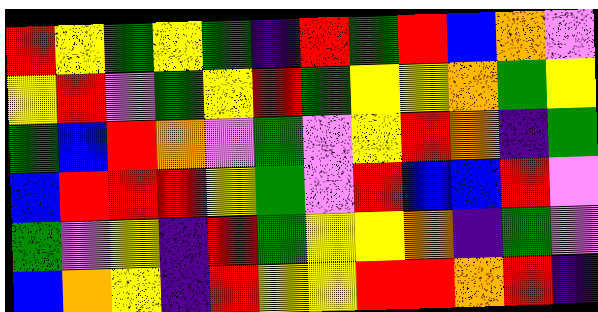[["red", "yellow", "green", "yellow", "green", "indigo", "red", "green", "red", "blue", "orange", "violet"], ["yellow", "red", "violet", "green", "yellow", "red", "green", "yellow", "yellow", "orange", "green", "yellow"], ["green", "blue", "red", "orange", "violet", "green", "violet", "yellow", "red", "orange", "indigo", "green"], ["blue", "red", "red", "red", "yellow", "green", "violet", "red", "blue", "blue", "red", "violet"], ["green", "violet", "yellow", "indigo", "red", "green", "yellow", "yellow", "orange", "indigo", "green", "violet"], ["blue", "orange", "yellow", "indigo", "red", "yellow", "yellow", "red", "red", "orange", "red", "indigo"]]